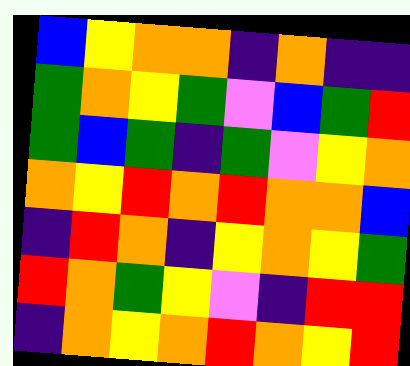[["blue", "yellow", "orange", "orange", "indigo", "orange", "indigo", "indigo"], ["green", "orange", "yellow", "green", "violet", "blue", "green", "red"], ["green", "blue", "green", "indigo", "green", "violet", "yellow", "orange"], ["orange", "yellow", "red", "orange", "red", "orange", "orange", "blue"], ["indigo", "red", "orange", "indigo", "yellow", "orange", "yellow", "green"], ["red", "orange", "green", "yellow", "violet", "indigo", "red", "red"], ["indigo", "orange", "yellow", "orange", "red", "orange", "yellow", "red"]]